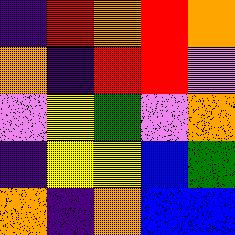[["indigo", "red", "orange", "red", "orange"], ["orange", "indigo", "red", "red", "violet"], ["violet", "yellow", "green", "violet", "orange"], ["indigo", "yellow", "yellow", "blue", "green"], ["orange", "indigo", "orange", "blue", "blue"]]